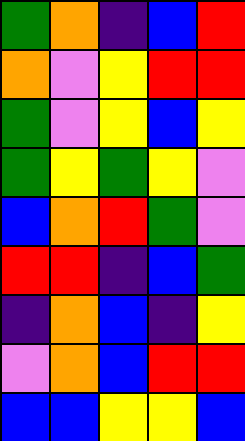[["green", "orange", "indigo", "blue", "red"], ["orange", "violet", "yellow", "red", "red"], ["green", "violet", "yellow", "blue", "yellow"], ["green", "yellow", "green", "yellow", "violet"], ["blue", "orange", "red", "green", "violet"], ["red", "red", "indigo", "blue", "green"], ["indigo", "orange", "blue", "indigo", "yellow"], ["violet", "orange", "blue", "red", "red"], ["blue", "blue", "yellow", "yellow", "blue"]]